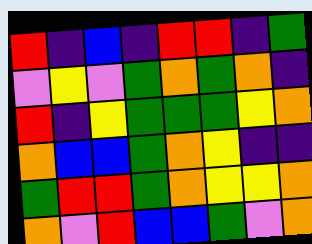[["red", "indigo", "blue", "indigo", "red", "red", "indigo", "green"], ["violet", "yellow", "violet", "green", "orange", "green", "orange", "indigo"], ["red", "indigo", "yellow", "green", "green", "green", "yellow", "orange"], ["orange", "blue", "blue", "green", "orange", "yellow", "indigo", "indigo"], ["green", "red", "red", "green", "orange", "yellow", "yellow", "orange"], ["orange", "violet", "red", "blue", "blue", "green", "violet", "orange"]]